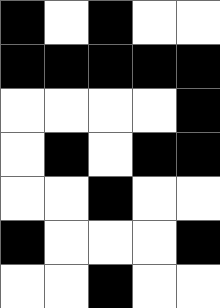[["black", "white", "black", "white", "white"], ["black", "black", "black", "black", "black"], ["white", "white", "white", "white", "black"], ["white", "black", "white", "black", "black"], ["white", "white", "black", "white", "white"], ["black", "white", "white", "white", "black"], ["white", "white", "black", "white", "white"]]